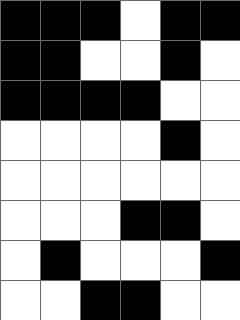[["black", "black", "black", "white", "black", "black"], ["black", "black", "white", "white", "black", "white"], ["black", "black", "black", "black", "white", "white"], ["white", "white", "white", "white", "black", "white"], ["white", "white", "white", "white", "white", "white"], ["white", "white", "white", "black", "black", "white"], ["white", "black", "white", "white", "white", "black"], ["white", "white", "black", "black", "white", "white"]]